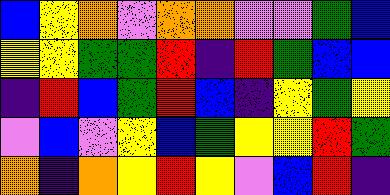[["blue", "yellow", "orange", "violet", "orange", "orange", "violet", "violet", "green", "blue"], ["yellow", "yellow", "green", "green", "red", "indigo", "red", "green", "blue", "blue"], ["indigo", "red", "blue", "green", "red", "blue", "indigo", "yellow", "green", "yellow"], ["violet", "blue", "violet", "yellow", "blue", "green", "yellow", "yellow", "red", "green"], ["orange", "indigo", "orange", "yellow", "red", "yellow", "violet", "blue", "red", "indigo"]]